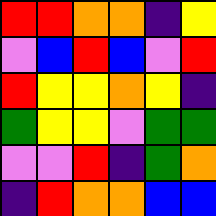[["red", "red", "orange", "orange", "indigo", "yellow"], ["violet", "blue", "red", "blue", "violet", "red"], ["red", "yellow", "yellow", "orange", "yellow", "indigo"], ["green", "yellow", "yellow", "violet", "green", "green"], ["violet", "violet", "red", "indigo", "green", "orange"], ["indigo", "red", "orange", "orange", "blue", "blue"]]